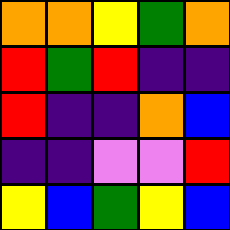[["orange", "orange", "yellow", "green", "orange"], ["red", "green", "red", "indigo", "indigo"], ["red", "indigo", "indigo", "orange", "blue"], ["indigo", "indigo", "violet", "violet", "red"], ["yellow", "blue", "green", "yellow", "blue"]]